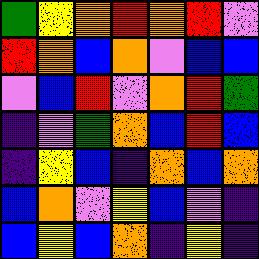[["green", "yellow", "orange", "red", "orange", "red", "violet"], ["red", "orange", "blue", "orange", "violet", "blue", "blue"], ["violet", "blue", "red", "violet", "orange", "red", "green"], ["indigo", "violet", "green", "orange", "blue", "red", "blue"], ["indigo", "yellow", "blue", "indigo", "orange", "blue", "orange"], ["blue", "orange", "violet", "yellow", "blue", "violet", "indigo"], ["blue", "yellow", "blue", "orange", "indigo", "yellow", "indigo"]]